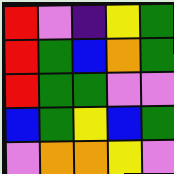[["red", "violet", "indigo", "yellow", "green"], ["red", "green", "blue", "orange", "green"], ["red", "green", "green", "violet", "violet"], ["blue", "green", "yellow", "blue", "green"], ["violet", "orange", "orange", "yellow", "violet"]]